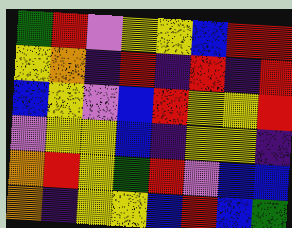[["green", "red", "violet", "yellow", "yellow", "blue", "red", "red"], ["yellow", "orange", "indigo", "red", "indigo", "red", "indigo", "red"], ["blue", "yellow", "violet", "blue", "red", "yellow", "yellow", "red"], ["violet", "yellow", "yellow", "blue", "indigo", "yellow", "yellow", "indigo"], ["orange", "red", "yellow", "green", "red", "violet", "blue", "blue"], ["orange", "indigo", "yellow", "yellow", "blue", "red", "blue", "green"]]